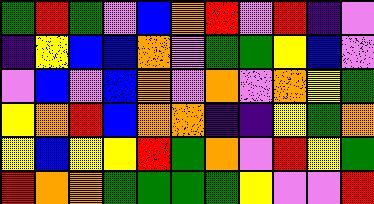[["green", "red", "green", "violet", "blue", "orange", "red", "violet", "red", "indigo", "violet"], ["indigo", "yellow", "blue", "blue", "orange", "violet", "green", "green", "yellow", "blue", "violet"], ["violet", "blue", "violet", "blue", "orange", "violet", "orange", "violet", "orange", "yellow", "green"], ["yellow", "orange", "red", "blue", "orange", "orange", "indigo", "indigo", "yellow", "green", "orange"], ["yellow", "blue", "yellow", "yellow", "red", "green", "orange", "violet", "red", "yellow", "green"], ["red", "orange", "orange", "green", "green", "green", "green", "yellow", "violet", "violet", "red"]]